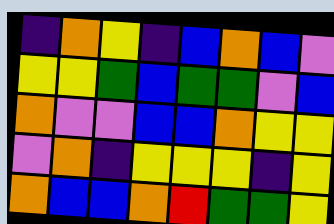[["indigo", "orange", "yellow", "indigo", "blue", "orange", "blue", "violet"], ["yellow", "yellow", "green", "blue", "green", "green", "violet", "blue"], ["orange", "violet", "violet", "blue", "blue", "orange", "yellow", "yellow"], ["violet", "orange", "indigo", "yellow", "yellow", "yellow", "indigo", "yellow"], ["orange", "blue", "blue", "orange", "red", "green", "green", "yellow"]]